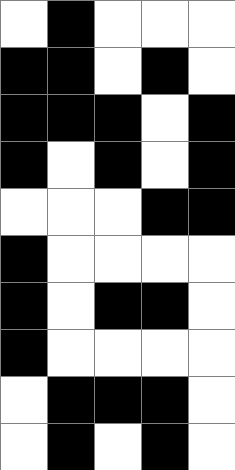[["white", "black", "white", "white", "white"], ["black", "black", "white", "black", "white"], ["black", "black", "black", "white", "black"], ["black", "white", "black", "white", "black"], ["white", "white", "white", "black", "black"], ["black", "white", "white", "white", "white"], ["black", "white", "black", "black", "white"], ["black", "white", "white", "white", "white"], ["white", "black", "black", "black", "white"], ["white", "black", "white", "black", "white"]]